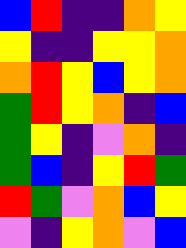[["blue", "red", "indigo", "indigo", "orange", "yellow"], ["yellow", "indigo", "indigo", "yellow", "yellow", "orange"], ["orange", "red", "yellow", "blue", "yellow", "orange"], ["green", "red", "yellow", "orange", "indigo", "blue"], ["green", "yellow", "indigo", "violet", "orange", "indigo"], ["green", "blue", "indigo", "yellow", "red", "green"], ["red", "green", "violet", "orange", "blue", "yellow"], ["violet", "indigo", "yellow", "orange", "violet", "blue"]]